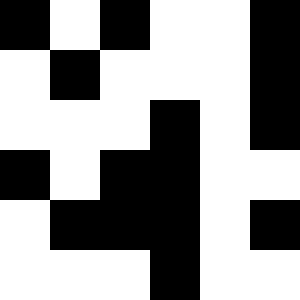[["black", "white", "black", "white", "white", "black"], ["white", "black", "white", "white", "white", "black"], ["white", "white", "white", "black", "white", "black"], ["black", "white", "black", "black", "white", "white"], ["white", "black", "black", "black", "white", "black"], ["white", "white", "white", "black", "white", "white"]]